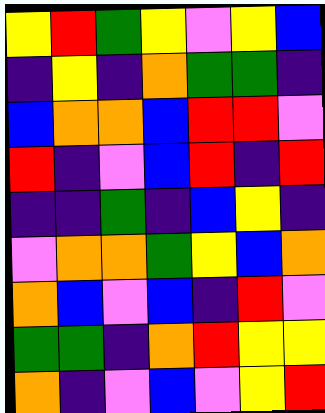[["yellow", "red", "green", "yellow", "violet", "yellow", "blue"], ["indigo", "yellow", "indigo", "orange", "green", "green", "indigo"], ["blue", "orange", "orange", "blue", "red", "red", "violet"], ["red", "indigo", "violet", "blue", "red", "indigo", "red"], ["indigo", "indigo", "green", "indigo", "blue", "yellow", "indigo"], ["violet", "orange", "orange", "green", "yellow", "blue", "orange"], ["orange", "blue", "violet", "blue", "indigo", "red", "violet"], ["green", "green", "indigo", "orange", "red", "yellow", "yellow"], ["orange", "indigo", "violet", "blue", "violet", "yellow", "red"]]